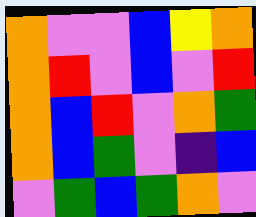[["orange", "violet", "violet", "blue", "yellow", "orange"], ["orange", "red", "violet", "blue", "violet", "red"], ["orange", "blue", "red", "violet", "orange", "green"], ["orange", "blue", "green", "violet", "indigo", "blue"], ["violet", "green", "blue", "green", "orange", "violet"]]